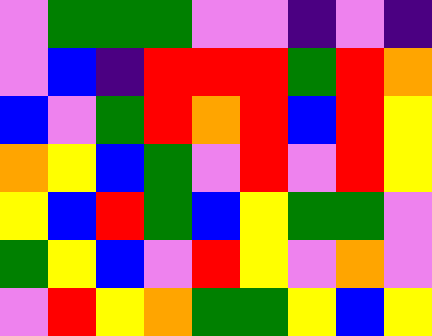[["violet", "green", "green", "green", "violet", "violet", "indigo", "violet", "indigo"], ["violet", "blue", "indigo", "red", "red", "red", "green", "red", "orange"], ["blue", "violet", "green", "red", "orange", "red", "blue", "red", "yellow"], ["orange", "yellow", "blue", "green", "violet", "red", "violet", "red", "yellow"], ["yellow", "blue", "red", "green", "blue", "yellow", "green", "green", "violet"], ["green", "yellow", "blue", "violet", "red", "yellow", "violet", "orange", "violet"], ["violet", "red", "yellow", "orange", "green", "green", "yellow", "blue", "yellow"]]